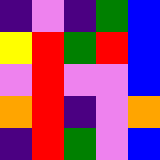[["indigo", "violet", "indigo", "green", "blue"], ["yellow", "red", "green", "red", "blue"], ["violet", "red", "violet", "violet", "blue"], ["orange", "red", "indigo", "violet", "orange"], ["indigo", "red", "green", "violet", "blue"]]